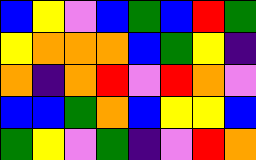[["blue", "yellow", "violet", "blue", "green", "blue", "red", "green"], ["yellow", "orange", "orange", "orange", "blue", "green", "yellow", "indigo"], ["orange", "indigo", "orange", "red", "violet", "red", "orange", "violet"], ["blue", "blue", "green", "orange", "blue", "yellow", "yellow", "blue"], ["green", "yellow", "violet", "green", "indigo", "violet", "red", "orange"]]